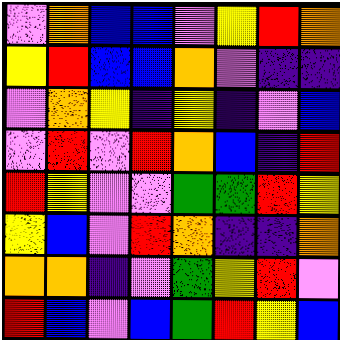[["violet", "orange", "blue", "blue", "violet", "yellow", "red", "orange"], ["yellow", "red", "blue", "blue", "orange", "violet", "indigo", "indigo"], ["violet", "orange", "yellow", "indigo", "yellow", "indigo", "violet", "blue"], ["violet", "red", "violet", "red", "orange", "blue", "indigo", "red"], ["red", "yellow", "violet", "violet", "green", "green", "red", "yellow"], ["yellow", "blue", "violet", "red", "orange", "indigo", "indigo", "orange"], ["orange", "orange", "indigo", "violet", "green", "yellow", "red", "violet"], ["red", "blue", "violet", "blue", "green", "red", "yellow", "blue"]]